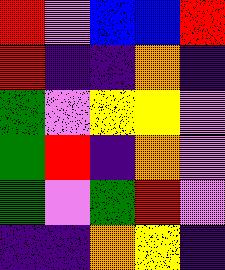[["red", "violet", "blue", "blue", "red"], ["red", "indigo", "indigo", "orange", "indigo"], ["green", "violet", "yellow", "yellow", "violet"], ["green", "red", "indigo", "orange", "violet"], ["green", "violet", "green", "red", "violet"], ["indigo", "indigo", "orange", "yellow", "indigo"]]